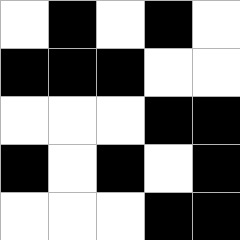[["white", "black", "white", "black", "white"], ["black", "black", "black", "white", "white"], ["white", "white", "white", "black", "black"], ["black", "white", "black", "white", "black"], ["white", "white", "white", "black", "black"]]